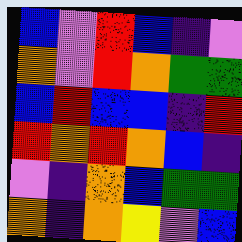[["blue", "violet", "red", "blue", "indigo", "violet"], ["orange", "violet", "red", "orange", "green", "green"], ["blue", "red", "blue", "blue", "indigo", "red"], ["red", "orange", "red", "orange", "blue", "indigo"], ["violet", "indigo", "orange", "blue", "green", "green"], ["orange", "indigo", "orange", "yellow", "violet", "blue"]]